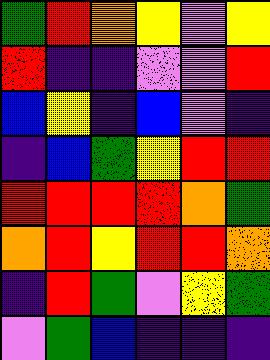[["green", "red", "orange", "yellow", "violet", "yellow"], ["red", "indigo", "indigo", "violet", "violet", "red"], ["blue", "yellow", "indigo", "blue", "violet", "indigo"], ["indigo", "blue", "green", "yellow", "red", "red"], ["red", "red", "red", "red", "orange", "green"], ["orange", "red", "yellow", "red", "red", "orange"], ["indigo", "red", "green", "violet", "yellow", "green"], ["violet", "green", "blue", "indigo", "indigo", "indigo"]]